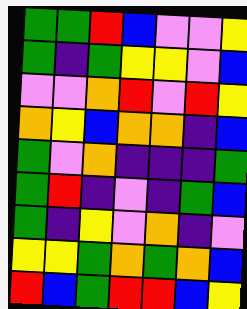[["green", "green", "red", "blue", "violet", "violet", "yellow"], ["green", "indigo", "green", "yellow", "yellow", "violet", "blue"], ["violet", "violet", "orange", "red", "violet", "red", "yellow"], ["orange", "yellow", "blue", "orange", "orange", "indigo", "blue"], ["green", "violet", "orange", "indigo", "indigo", "indigo", "green"], ["green", "red", "indigo", "violet", "indigo", "green", "blue"], ["green", "indigo", "yellow", "violet", "orange", "indigo", "violet"], ["yellow", "yellow", "green", "orange", "green", "orange", "blue"], ["red", "blue", "green", "red", "red", "blue", "yellow"]]